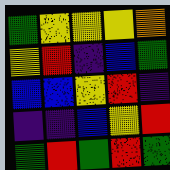[["green", "yellow", "yellow", "yellow", "orange"], ["yellow", "red", "indigo", "blue", "green"], ["blue", "blue", "yellow", "red", "indigo"], ["indigo", "indigo", "blue", "yellow", "red"], ["green", "red", "green", "red", "green"]]